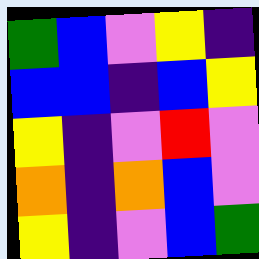[["green", "blue", "violet", "yellow", "indigo"], ["blue", "blue", "indigo", "blue", "yellow"], ["yellow", "indigo", "violet", "red", "violet"], ["orange", "indigo", "orange", "blue", "violet"], ["yellow", "indigo", "violet", "blue", "green"]]